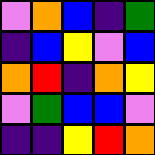[["violet", "orange", "blue", "indigo", "green"], ["indigo", "blue", "yellow", "violet", "blue"], ["orange", "red", "indigo", "orange", "yellow"], ["violet", "green", "blue", "blue", "violet"], ["indigo", "indigo", "yellow", "red", "orange"]]